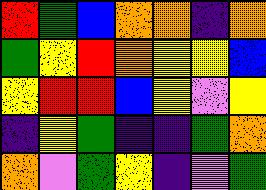[["red", "green", "blue", "orange", "orange", "indigo", "orange"], ["green", "yellow", "red", "orange", "yellow", "yellow", "blue"], ["yellow", "red", "red", "blue", "yellow", "violet", "yellow"], ["indigo", "yellow", "green", "indigo", "indigo", "green", "orange"], ["orange", "violet", "green", "yellow", "indigo", "violet", "green"]]